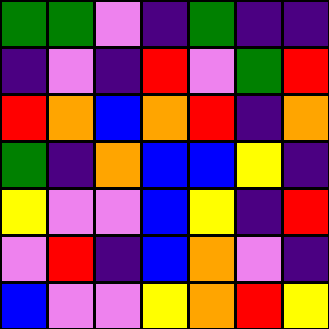[["green", "green", "violet", "indigo", "green", "indigo", "indigo"], ["indigo", "violet", "indigo", "red", "violet", "green", "red"], ["red", "orange", "blue", "orange", "red", "indigo", "orange"], ["green", "indigo", "orange", "blue", "blue", "yellow", "indigo"], ["yellow", "violet", "violet", "blue", "yellow", "indigo", "red"], ["violet", "red", "indigo", "blue", "orange", "violet", "indigo"], ["blue", "violet", "violet", "yellow", "orange", "red", "yellow"]]